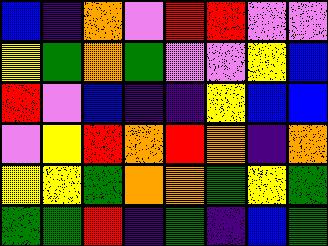[["blue", "indigo", "orange", "violet", "red", "red", "violet", "violet"], ["yellow", "green", "orange", "green", "violet", "violet", "yellow", "blue"], ["red", "violet", "blue", "indigo", "indigo", "yellow", "blue", "blue"], ["violet", "yellow", "red", "orange", "red", "orange", "indigo", "orange"], ["yellow", "yellow", "green", "orange", "orange", "green", "yellow", "green"], ["green", "green", "red", "indigo", "green", "indigo", "blue", "green"]]